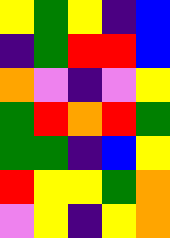[["yellow", "green", "yellow", "indigo", "blue"], ["indigo", "green", "red", "red", "blue"], ["orange", "violet", "indigo", "violet", "yellow"], ["green", "red", "orange", "red", "green"], ["green", "green", "indigo", "blue", "yellow"], ["red", "yellow", "yellow", "green", "orange"], ["violet", "yellow", "indigo", "yellow", "orange"]]